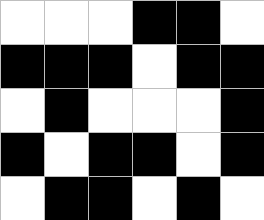[["white", "white", "white", "black", "black", "white"], ["black", "black", "black", "white", "black", "black"], ["white", "black", "white", "white", "white", "black"], ["black", "white", "black", "black", "white", "black"], ["white", "black", "black", "white", "black", "white"]]